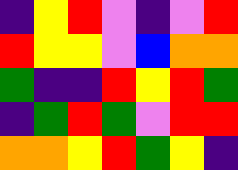[["indigo", "yellow", "red", "violet", "indigo", "violet", "red"], ["red", "yellow", "yellow", "violet", "blue", "orange", "orange"], ["green", "indigo", "indigo", "red", "yellow", "red", "green"], ["indigo", "green", "red", "green", "violet", "red", "red"], ["orange", "orange", "yellow", "red", "green", "yellow", "indigo"]]